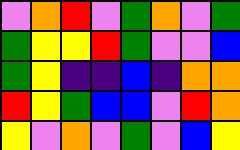[["violet", "orange", "red", "violet", "green", "orange", "violet", "green"], ["green", "yellow", "yellow", "red", "green", "violet", "violet", "blue"], ["green", "yellow", "indigo", "indigo", "blue", "indigo", "orange", "orange"], ["red", "yellow", "green", "blue", "blue", "violet", "red", "orange"], ["yellow", "violet", "orange", "violet", "green", "violet", "blue", "yellow"]]